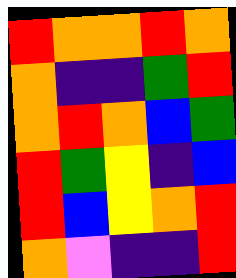[["red", "orange", "orange", "red", "orange"], ["orange", "indigo", "indigo", "green", "red"], ["orange", "red", "orange", "blue", "green"], ["red", "green", "yellow", "indigo", "blue"], ["red", "blue", "yellow", "orange", "red"], ["orange", "violet", "indigo", "indigo", "red"]]